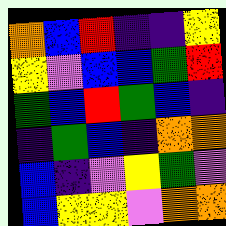[["orange", "blue", "red", "indigo", "indigo", "yellow"], ["yellow", "violet", "blue", "blue", "green", "red"], ["green", "blue", "red", "green", "blue", "indigo"], ["indigo", "green", "blue", "indigo", "orange", "orange"], ["blue", "indigo", "violet", "yellow", "green", "violet"], ["blue", "yellow", "yellow", "violet", "orange", "orange"]]